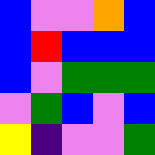[["blue", "violet", "violet", "orange", "blue"], ["blue", "red", "blue", "blue", "blue"], ["blue", "violet", "green", "green", "green"], ["violet", "green", "blue", "violet", "blue"], ["yellow", "indigo", "violet", "violet", "green"]]